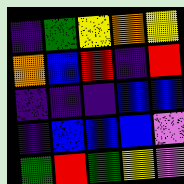[["indigo", "green", "yellow", "orange", "yellow"], ["orange", "blue", "red", "indigo", "red"], ["indigo", "indigo", "indigo", "blue", "blue"], ["indigo", "blue", "blue", "blue", "violet"], ["green", "red", "green", "yellow", "violet"]]